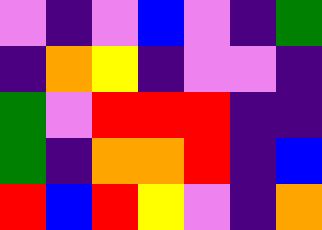[["violet", "indigo", "violet", "blue", "violet", "indigo", "green"], ["indigo", "orange", "yellow", "indigo", "violet", "violet", "indigo"], ["green", "violet", "red", "red", "red", "indigo", "indigo"], ["green", "indigo", "orange", "orange", "red", "indigo", "blue"], ["red", "blue", "red", "yellow", "violet", "indigo", "orange"]]